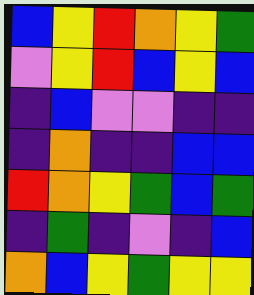[["blue", "yellow", "red", "orange", "yellow", "green"], ["violet", "yellow", "red", "blue", "yellow", "blue"], ["indigo", "blue", "violet", "violet", "indigo", "indigo"], ["indigo", "orange", "indigo", "indigo", "blue", "blue"], ["red", "orange", "yellow", "green", "blue", "green"], ["indigo", "green", "indigo", "violet", "indigo", "blue"], ["orange", "blue", "yellow", "green", "yellow", "yellow"]]